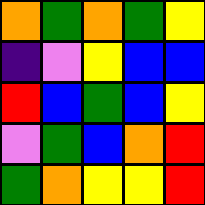[["orange", "green", "orange", "green", "yellow"], ["indigo", "violet", "yellow", "blue", "blue"], ["red", "blue", "green", "blue", "yellow"], ["violet", "green", "blue", "orange", "red"], ["green", "orange", "yellow", "yellow", "red"]]